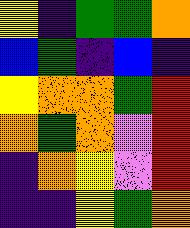[["yellow", "indigo", "green", "green", "orange"], ["blue", "green", "indigo", "blue", "indigo"], ["yellow", "orange", "orange", "green", "red"], ["orange", "green", "orange", "violet", "red"], ["indigo", "orange", "yellow", "violet", "red"], ["indigo", "indigo", "yellow", "green", "orange"]]